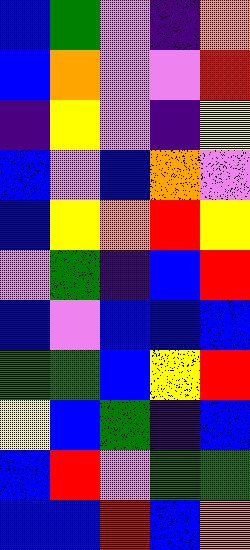[["blue", "green", "violet", "indigo", "orange"], ["blue", "orange", "violet", "violet", "red"], ["indigo", "yellow", "violet", "indigo", "yellow"], ["blue", "violet", "blue", "orange", "violet"], ["blue", "yellow", "orange", "red", "yellow"], ["violet", "green", "indigo", "blue", "red"], ["blue", "violet", "blue", "blue", "blue"], ["green", "green", "blue", "yellow", "red"], ["yellow", "blue", "green", "indigo", "blue"], ["blue", "red", "violet", "green", "green"], ["blue", "blue", "red", "blue", "orange"]]